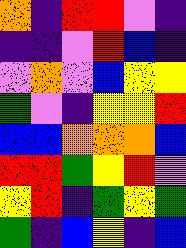[["orange", "indigo", "red", "red", "violet", "indigo"], ["indigo", "indigo", "violet", "red", "blue", "indigo"], ["violet", "orange", "violet", "blue", "yellow", "yellow"], ["green", "violet", "indigo", "yellow", "yellow", "red"], ["blue", "blue", "orange", "orange", "orange", "blue"], ["red", "red", "green", "yellow", "red", "violet"], ["yellow", "red", "indigo", "green", "yellow", "green"], ["green", "indigo", "blue", "yellow", "indigo", "blue"]]